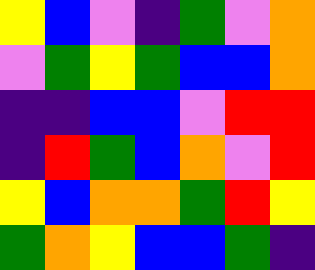[["yellow", "blue", "violet", "indigo", "green", "violet", "orange"], ["violet", "green", "yellow", "green", "blue", "blue", "orange"], ["indigo", "indigo", "blue", "blue", "violet", "red", "red"], ["indigo", "red", "green", "blue", "orange", "violet", "red"], ["yellow", "blue", "orange", "orange", "green", "red", "yellow"], ["green", "orange", "yellow", "blue", "blue", "green", "indigo"]]